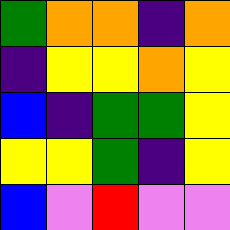[["green", "orange", "orange", "indigo", "orange"], ["indigo", "yellow", "yellow", "orange", "yellow"], ["blue", "indigo", "green", "green", "yellow"], ["yellow", "yellow", "green", "indigo", "yellow"], ["blue", "violet", "red", "violet", "violet"]]